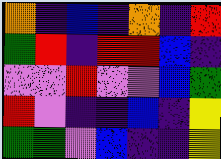[["orange", "indigo", "blue", "indigo", "orange", "indigo", "red"], ["green", "red", "indigo", "red", "red", "blue", "indigo"], ["violet", "violet", "red", "violet", "violet", "blue", "green"], ["red", "violet", "indigo", "indigo", "blue", "indigo", "yellow"], ["green", "green", "violet", "blue", "indigo", "indigo", "yellow"]]